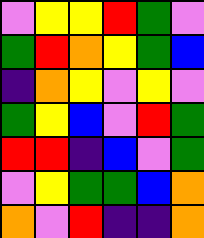[["violet", "yellow", "yellow", "red", "green", "violet"], ["green", "red", "orange", "yellow", "green", "blue"], ["indigo", "orange", "yellow", "violet", "yellow", "violet"], ["green", "yellow", "blue", "violet", "red", "green"], ["red", "red", "indigo", "blue", "violet", "green"], ["violet", "yellow", "green", "green", "blue", "orange"], ["orange", "violet", "red", "indigo", "indigo", "orange"]]